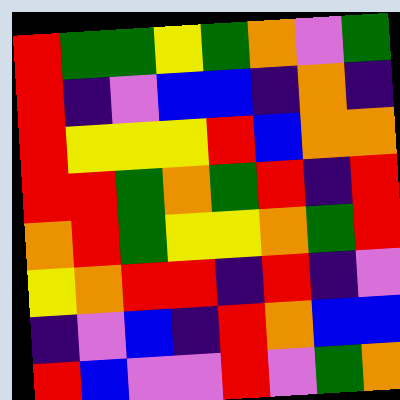[["red", "green", "green", "yellow", "green", "orange", "violet", "green"], ["red", "indigo", "violet", "blue", "blue", "indigo", "orange", "indigo"], ["red", "yellow", "yellow", "yellow", "red", "blue", "orange", "orange"], ["red", "red", "green", "orange", "green", "red", "indigo", "red"], ["orange", "red", "green", "yellow", "yellow", "orange", "green", "red"], ["yellow", "orange", "red", "red", "indigo", "red", "indigo", "violet"], ["indigo", "violet", "blue", "indigo", "red", "orange", "blue", "blue"], ["red", "blue", "violet", "violet", "red", "violet", "green", "orange"]]